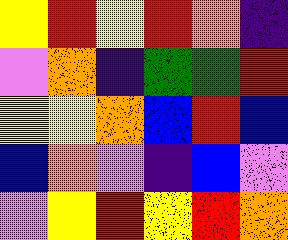[["yellow", "red", "yellow", "red", "orange", "indigo"], ["violet", "orange", "indigo", "green", "green", "red"], ["yellow", "yellow", "orange", "blue", "red", "blue"], ["blue", "orange", "violet", "indigo", "blue", "violet"], ["violet", "yellow", "red", "yellow", "red", "orange"]]